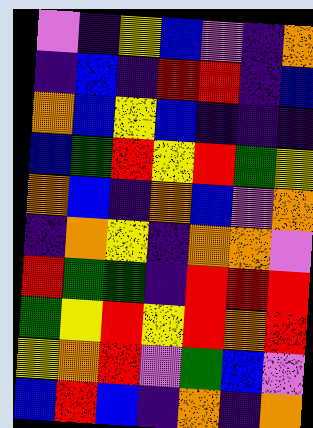[["violet", "indigo", "yellow", "blue", "violet", "indigo", "orange"], ["indigo", "blue", "indigo", "red", "red", "indigo", "blue"], ["orange", "blue", "yellow", "blue", "indigo", "indigo", "indigo"], ["blue", "green", "red", "yellow", "red", "green", "yellow"], ["orange", "blue", "indigo", "orange", "blue", "violet", "orange"], ["indigo", "orange", "yellow", "indigo", "orange", "orange", "violet"], ["red", "green", "green", "indigo", "red", "red", "red"], ["green", "yellow", "red", "yellow", "red", "orange", "red"], ["yellow", "orange", "red", "violet", "green", "blue", "violet"], ["blue", "red", "blue", "indigo", "orange", "indigo", "orange"]]